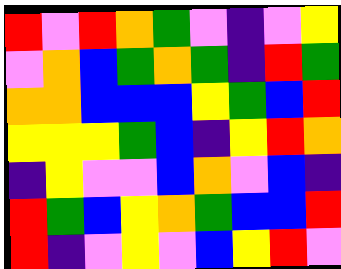[["red", "violet", "red", "orange", "green", "violet", "indigo", "violet", "yellow"], ["violet", "orange", "blue", "green", "orange", "green", "indigo", "red", "green"], ["orange", "orange", "blue", "blue", "blue", "yellow", "green", "blue", "red"], ["yellow", "yellow", "yellow", "green", "blue", "indigo", "yellow", "red", "orange"], ["indigo", "yellow", "violet", "violet", "blue", "orange", "violet", "blue", "indigo"], ["red", "green", "blue", "yellow", "orange", "green", "blue", "blue", "red"], ["red", "indigo", "violet", "yellow", "violet", "blue", "yellow", "red", "violet"]]